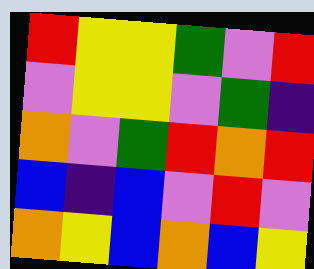[["red", "yellow", "yellow", "green", "violet", "red"], ["violet", "yellow", "yellow", "violet", "green", "indigo"], ["orange", "violet", "green", "red", "orange", "red"], ["blue", "indigo", "blue", "violet", "red", "violet"], ["orange", "yellow", "blue", "orange", "blue", "yellow"]]